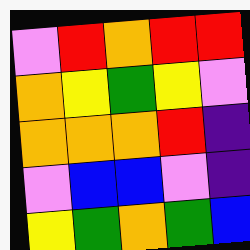[["violet", "red", "orange", "red", "red"], ["orange", "yellow", "green", "yellow", "violet"], ["orange", "orange", "orange", "red", "indigo"], ["violet", "blue", "blue", "violet", "indigo"], ["yellow", "green", "orange", "green", "blue"]]